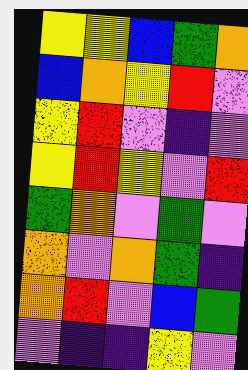[["yellow", "yellow", "blue", "green", "orange"], ["blue", "orange", "yellow", "red", "violet"], ["yellow", "red", "violet", "indigo", "violet"], ["yellow", "red", "yellow", "violet", "red"], ["green", "orange", "violet", "green", "violet"], ["orange", "violet", "orange", "green", "indigo"], ["orange", "red", "violet", "blue", "green"], ["violet", "indigo", "indigo", "yellow", "violet"]]